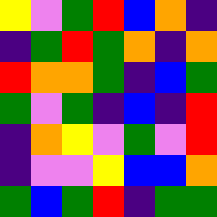[["yellow", "violet", "green", "red", "blue", "orange", "indigo"], ["indigo", "green", "red", "green", "orange", "indigo", "orange"], ["red", "orange", "orange", "green", "indigo", "blue", "green"], ["green", "violet", "green", "indigo", "blue", "indigo", "red"], ["indigo", "orange", "yellow", "violet", "green", "violet", "red"], ["indigo", "violet", "violet", "yellow", "blue", "blue", "orange"], ["green", "blue", "green", "red", "indigo", "green", "green"]]